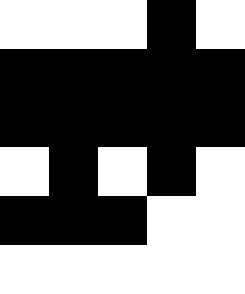[["white", "white", "white", "black", "white"], ["black", "black", "black", "black", "black"], ["black", "black", "black", "black", "black"], ["white", "black", "white", "black", "white"], ["black", "black", "black", "white", "white"], ["white", "white", "white", "white", "white"]]